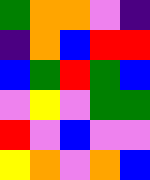[["green", "orange", "orange", "violet", "indigo"], ["indigo", "orange", "blue", "red", "red"], ["blue", "green", "red", "green", "blue"], ["violet", "yellow", "violet", "green", "green"], ["red", "violet", "blue", "violet", "violet"], ["yellow", "orange", "violet", "orange", "blue"]]